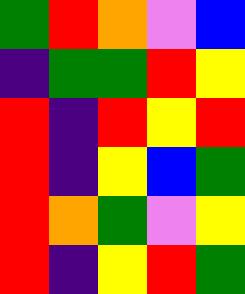[["green", "red", "orange", "violet", "blue"], ["indigo", "green", "green", "red", "yellow"], ["red", "indigo", "red", "yellow", "red"], ["red", "indigo", "yellow", "blue", "green"], ["red", "orange", "green", "violet", "yellow"], ["red", "indigo", "yellow", "red", "green"]]